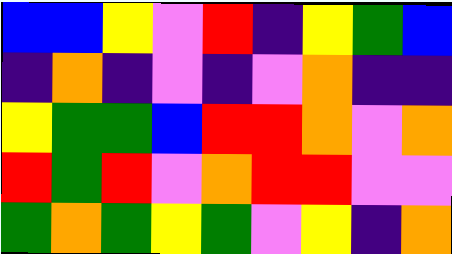[["blue", "blue", "yellow", "violet", "red", "indigo", "yellow", "green", "blue"], ["indigo", "orange", "indigo", "violet", "indigo", "violet", "orange", "indigo", "indigo"], ["yellow", "green", "green", "blue", "red", "red", "orange", "violet", "orange"], ["red", "green", "red", "violet", "orange", "red", "red", "violet", "violet"], ["green", "orange", "green", "yellow", "green", "violet", "yellow", "indigo", "orange"]]